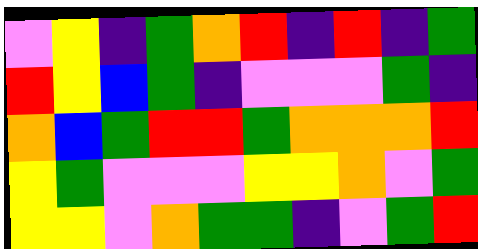[["violet", "yellow", "indigo", "green", "orange", "red", "indigo", "red", "indigo", "green"], ["red", "yellow", "blue", "green", "indigo", "violet", "violet", "violet", "green", "indigo"], ["orange", "blue", "green", "red", "red", "green", "orange", "orange", "orange", "red"], ["yellow", "green", "violet", "violet", "violet", "yellow", "yellow", "orange", "violet", "green"], ["yellow", "yellow", "violet", "orange", "green", "green", "indigo", "violet", "green", "red"]]